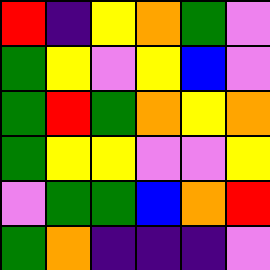[["red", "indigo", "yellow", "orange", "green", "violet"], ["green", "yellow", "violet", "yellow", "blue", "violet"], ["green", "red", "green", "orange", "yellow", "orange"], ["green", "yellow", "yellow", "violet", "violet", "yellow"], ["violet", "green", "green", "blue", "orange", "red"], ["green", "orange", "indigo", "indigo", "indigo", "violet"]]